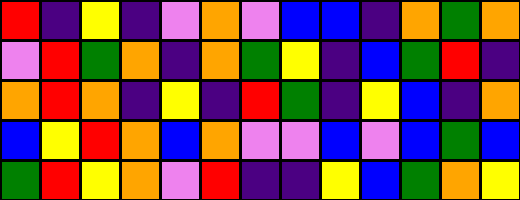[["red", "indigo", "yellow", "indigo", "violet", "orange", "violet", "blue", "blue", "indigo", "orange", "green", "orange"], ["violet", "red", "green", "orange", "indigo", "orange", "green", "yellow", "indigo", "blue", "green", "red", "indigo"], ["orange", "red", "orange", "indigo", "yellow", "indigo", "red", "green", "indigo", "yellow", "blue", "indigo", "orange"], ["blue", "yellow", "red", "orange", "blue", "orange", "violet", "violet", "blue", "violet", "blue", "green", "blue"], ["green", "red", "yellow", "orange", "violet", "red", "indigo", "indigo", "yellow", "blue", "green", "orange", "yellow"]]